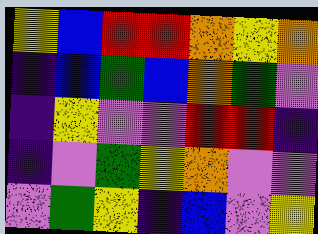[["yellow", "blue", "red", "red", "orange", "yellow", "orange"], ["indigo", "blue", "green", "blue", "orange", "green", "violet"], ["indigo", "yellow", "violet", "violet", "red", "red", "indigo"], ["indigo", "violet", "green", "yellow", "orange", "violet", "violet"], ["violet", "green", "yellow", "indigo", "blue", "violet", "yellow"]]